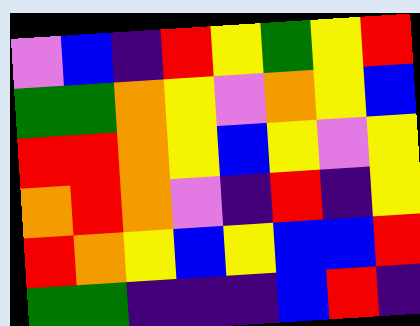[["violet", "blue", "indigo", "red", "yellow", "green", "yellow", "red"], ["green", "green", "orange", "yellow", "violet", "orange", "yellow", "blue"], ["red", "red", "orange", "yellow", "blue", "yellow", "violet", "yellow"], ["orange", "red", "orange", "violet", "indigo", "red", "indigo", "yellow"], ["red", "orange", "yellow", "blue", "yellow", "blue", "blue", "red"], ["green", "green", "indigo", "indigo", "indigo", "blue", "red", "indigo"]]